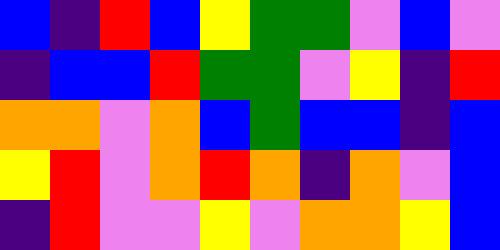[["blue", "indigo", "red", "blue", "yellow", "green", "green", "violet", "blue", "violet"], ["indigo", "blue", "blue", "red", "green", "green", "violet", "yellow", "indigo", "red"], ["orange", "orange", "violet", "orange", "blue", "green", "blue", "blue", "indigo", "blue"], ["yellow", "red", "violet", "orange", "red", "orange", "indigo", "orange", "violet", "blue"], ["indigo", "red", "violet", "violet", "yellow", "violet", "orange", "orange", "yellow", "blue"]]